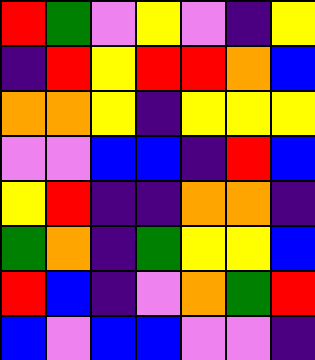[["red", "green", "violet", "yellow", "violet", "indigo", "yellow"], ["indigo", "red", "yellow", "red", "red", "orange", "blue"], ["orange", "orange", "yellow", "indigo", "yellow", "yellow", "yellow"], ["violet", "violet", "blue", "blue", "indigo", "red", "blue"], ["yellow", "red", "indigo", "indigo", "orange", "orange", "indigo"], ["green", "orange", "indigo", "green", "yellow", "yellow", "blue"], ["red", "blue", "indigo", "violet", "orange", "green", "red"], ["blue", "violet", "blue", "blue", "violet", "violet", "indigo"]]